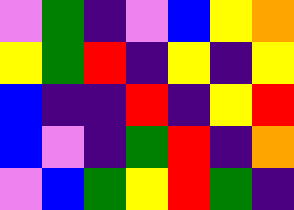[["violet", "green", "indigo", "violet", "blue", "yellow", "orange"], ["yellow", "green", "red", "indigo", "yellow", "indigo", "yellow"], ["blue", "indigo", "indigo", "red", "indigo", "yellow", "red"], ["blue", "violet", "indigo", "green", "red", "indigo", "orange"], ["violet", "blue", "green", "yellow", "red", "green", "indigo"]]